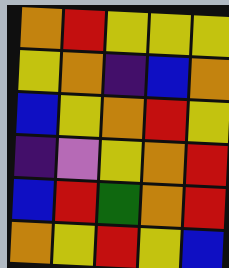[["orange", "red", "yellow", "yellow", "yellow"], ["yellow", "orange", "indigo", "blue", "orange"], ["blue", "yellow", "orange", "red", "yellow"], ["indigo", "violet", "yellow", "orange", "red"], ["blue", "red", "green", "orange", "red"], ["orange", "yellow", "red", "yellow", "blue"]]